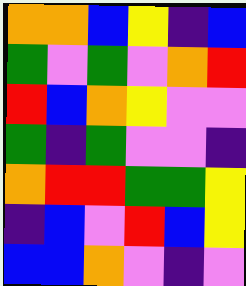[["orange", "orange", "blue", "yellow", "indigo", "blue"], ["green", "violet", "green", "violet", "orange", "red"], ["red", "blue", "orange", "yellow", "violet", "violet"], ["green", "indigo", "green", "violet", "violet", "indigo"], ["orange", "red", "red", "green", "green", "yellow"], ["indigo", "blue", "violet", "red", "blue", "yellow"], ["blue", "blue", "orange", "violet", "indigo", "violet"]]